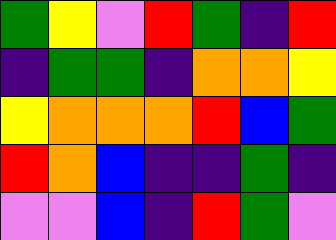[["green", "yellow", "violet", "red", "green", "indigo", "red"], ["indigo", "green", "green", "indigo", "orange", "orange", "yellow"], ["yellow", "orange", "orange", "orange", "red", "blue", "green"], ["red", "orange", "blue", "indigo", "indigo", "green", "indigo"], ["violet", "violet", "blue", "indigo", "red", "green", "violet"]]